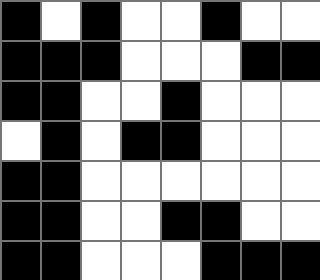[["black", "white", "black", "white", "white", "black", "white", "white"], ["black", "black", "black", "white", "white", "white", "black", "black"], ["black", "black", "white", "white", "black", "white", "white", "white"], ["white", "black", "white", "black", "black", "white", "white", "white"], ["black", "black", "white", "white", "white", "white", "white", "white"], ["black", "black", "white", "white", "black", "black", "white", "white"], ["black", "black", "white", "white", "white", "black", "black", "black"]]